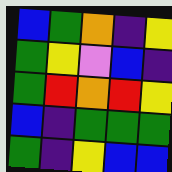[["blue", "green", "orange", "indigo", "yellow"], ["green", "yellow", "violet", "blue", "indigo"], ["green", "red", "orange", "red", "yellow"], ["blue", "indigo", "green", "green", "green"], ["green", "indigo", "yellow", "blue", "blue"]]